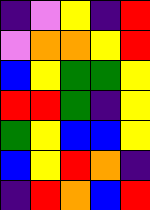[["indigo", "violet", "yellow", "indigo", "red"], ["violet", "orange", "orange", "yellow", "red"], ["blue", "yellow", "green", "green", "yellow"], ["red", "red", "green", "indigo", "yellow"], ["green", "yellow", "blue", "blue", "yellow"], ["blue", "yellow", "red", "orange", "indigo"], ["indigo", "red", "orange", "blue", "red"]]